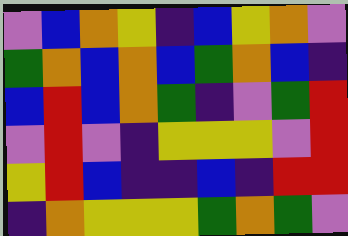[["violet", "blue", "orange", "yellow", "indigo", "blue", "yellow", "orange", "violet"], ["green", "orange", "blue", "orange", "blue", "green", "orange", "blue", "indigo"], ["blue", "red", "blue", "orange", "green", "indigo", "violet", "green", "red"], ["violet", "red", "violet", "indigo", "yellow", "yellow", "yellow", "violet", "red"], ["yellow", "red", "blue", "indigo", "indigo", "blue", "indigo", "red", "red"], ["indigo", "orange", "yellow", "yellow", "yellow", "green", "orange", "green", "violet"]]